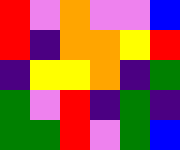[["red", "violet", "orange", "violet", "violet", "blue"], ["red", "indigo", "orange", "orange", "yellow", "red"], ["indigo", "yellow", "yellow", "orange", "indigo", "green"], ["green", "violet", "red", "indigo", "green", "indigo"], ["green", "green", "red", "violet", "green", "blue"]]